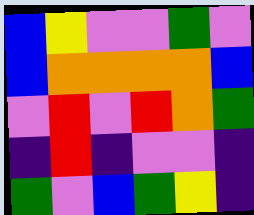[["blue", "yellow", "violet", "violet", "green", "violet"], ["blue", "orange", "orange", "orange", "orange", "blue"], ["violet", "red", "violet", "red", "orange", "green"], ["indigo", "red", "indigo", "violet", "violet", "indigo"], ["green", "violet", "blue", "green", "yellow", "indigo"]]